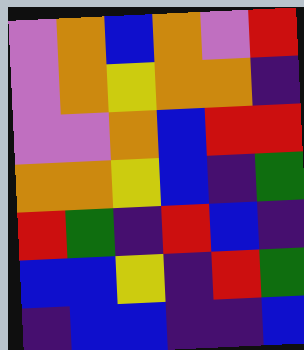[["violet", "orange", "blue", "orange", "violet", "red"], ["violet", "orange", "yellow", "orange", "orange", "indigo"], ["violet", "violet", "orange", "blue", "red", "red"], ["orange", "orange", "yellow", "blue", "indigo", "green"], ["red", "green", "indigo", "red", "blue", "indigo"], ["blue", "blue", "yellow", "indigo", "red", "green"], ["indigo", "blue", "blue", "indigo", "indigo", "blue"]]